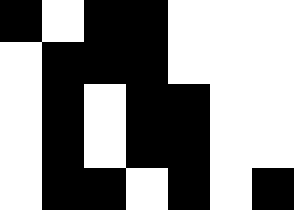[["black", "white", "black", "black", "white", "white", "white"], ["white", "black", "black", "black", "white", "white", "white"], ["white", "black", "white", "black", "black", "white", "white"], ["white", "black", "white", "black", "black", "white", "white"], ["white", "black", "black", "white", "black", "white", "black"]]